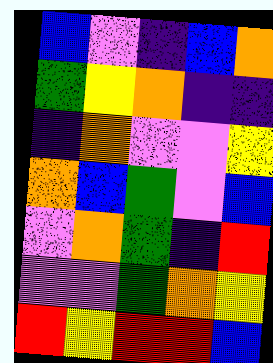[["blue", "violet", "indigo", "blue", "orange"], ["green", "yellow", "orange", "indigo", "indigo"], ["indigo", "orange", "violet", "violet", "yellow"], ["orange", "blue", "green", "violet", "blue"], ["violet", "orange", "green", "indigo", "red"], ["violet", "violet", "green", "orange", "yellow"], ["red", "yellow", "red", "red", "blue"]]